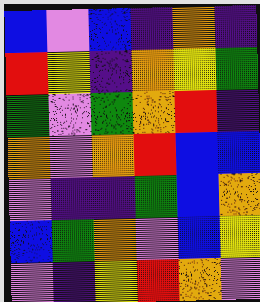[["blue", "violet", "blue", "indigo", "orange", "indigo"], ["red", "yellow", "indigo", "orange", "yellow", "green"], ["green", "violet", "green", "orange", "red", "indigo"], ["orange", "violet", "orange", "red", "blue", "blue"], ["violet", "indigo", "indigo", "green", "blue", "orange"], ["blue", "green", "orange", "violet", "blue", "yellow"], ["violet", "indigo", "yellow", "red", "orange", "violet"]]